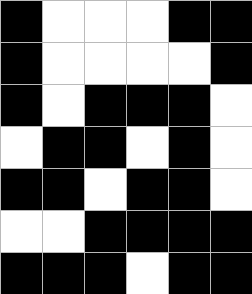[["black", "white", "white", "white", "black", "black"], ["black", "white", "white", "white", "white", "black"], ["black", "white", "black", "black", "black", "white"], ["white", "black", "black", "white", "black", "white"], ["black", "black", "white", "black", "black", "white"], ["white", "white", "black", "black", "black", "black"], ["black", "black", "black", "white", "black", "black"]]